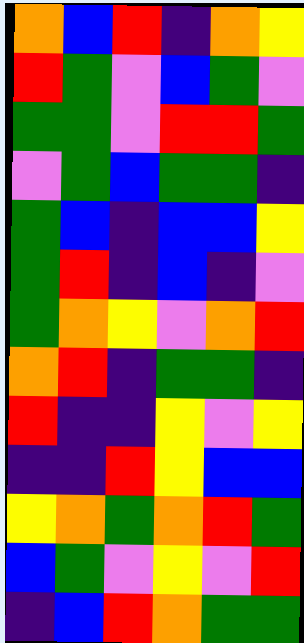[["orange", "blue", "red", "indigo", "orange", "yellow"], ["red", "green", "violet", "blue", "green", "violet"], ["green", "green", "violet", "red", "red", "green"], ["violet", "green", "blue", "green", "green", "indigo"], ["green", "blue", "indigo", "blue", "blue", "yellow"], ["green", "red", "indigo", "blue", "indigo", "violet"], ["green", "orange", "yellow", "violet", "orange", "red"], ["orange", "red", "indigo", "green", "green", "indigo"], ["red", "indigo", "indigo", "yellow", "violet", "yellow"], ["indigo", "indigo", "red", "yellow", "blue", "blue"], ["yellow", "orange", "green", "orange", "red", "green"], ["blue", "green", "violet", "yellow", "violet", "red"], ["indigo", "blue", "red", "orange", "green", "green"]]